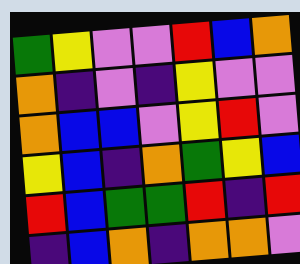[["green", "yellow", "violet", "violet", "red", "blue", "orange"], ["orange", "indigo", "violet", "indigo", "yellow", "violet", "violet"], ["orange", "blue", "blue", "violet", "yellow", "red", "violet"], ["yellow", "blue", "indigo", "orange", "green", "yellow", "blue"], ["red", "blue", "green", "green", "red", "indigo", "red"], ["indigo", "blue", "orange", "indigo", "orange", "orange", "violet"]]